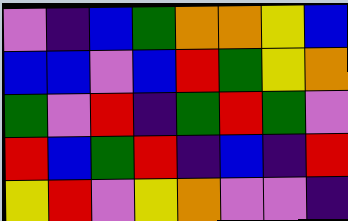[["violet", "indigo", "blue", "green", "orange", "orange", "yellow", "blue"], ["blue", "blue", "violet", "blue", "red", "green", "yellow", "orange"], ["green", "violet", "red", "indigo", "green", "red", "green", "violet"], ["red", "blue", "green", "red", "indigo", "blue", "indigo", "red"], ["yellow", "red", "violet", "yellow", "orange", "violet", "violet", "indigo"]]